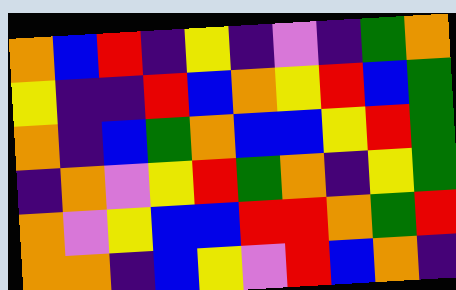[["orange", "blue", "red", "indigo", "yellow", "indigo", "violet", "indigo", "green", "orange"], ["yellow", "indigo", "indigo", "red", "blue", "orange", "yellow", "red", "blue", "green"], ["orange", "indigo", "blue", "green", "orange", "blue", "blue", "yellow", "red", "green"], ["indigo", "orange", "violet", "yellow", "red", "green", "orange", "indigo", "yellow", "green"], ["orange", "violet", "yellow", "blue", "blue", "red", "red", "orange", "green", "red"], ["orange", "orange", "indigo", "blue", "yellow", "violet", "red", "blue", "orange", "indigo"]]